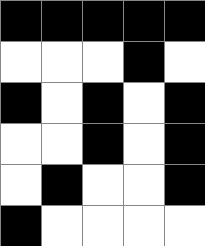[["black", "black", "black", "black", "black"], ["white", "white", "white", "black", "white"], ["black", "white", "black", "white", "black"], ["white", "white", "black", "white", "black"], ["white", "black", "white", "white", "black"], ["black", "white", "white", "white", "white"]]